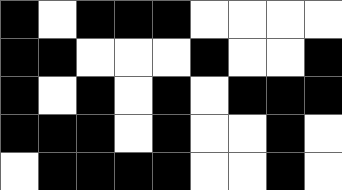[["black", "white", "black", "black", "black", "white", "white", "white", "white"], ["black", "black", "white", "white", "white", "black", "white", "white", "black"], ["black", "white", "black", "white", "black", "white", "black", "black", "black"], ["black", "black", "black", "white", "black", "white", "white", "black", "white"], ["white", "black", "black", "black", "black", "white", "white", "black", "white"]]